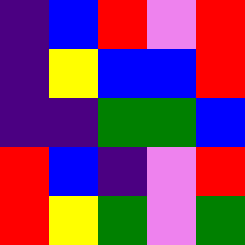[["indigo", "blue", "red", "violet", "red"], ["indigo", "yellow", "blue", "blue", "red"], ["indigo", "indigo", "green", "green", "blue"], ["red", "blue", "indigo", "violet", "red"], ["red", "yellow", "green", "violet", "green"]]